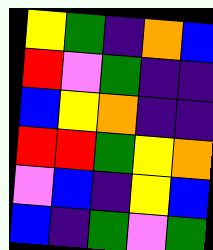[["yellow", "green", "indigo", "orange", "blue"], ["red", "violet", "green", "indigo", "indigo"], ["blue", "yellow", "orange", "indigo", "indigo"], ["red", "red", "green", "yellow", "orange"], ["violet", "blue", "indigo", "yellow", "blue"], ["blue", "indigo", "green", "violet", "green"]]